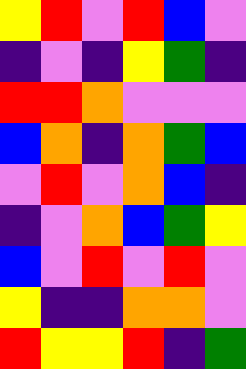[["yellow", "red", "violet", "red", "blue", "violet"], ["indigo", "violet", "indigo", "yellow", "green", "indigo"], ["red", "red", "orange", "violet", "violet", "violet"], ["blue", "orange", "indigo", "orange", "green", "blue"], ["violet", "red", "violet", "orange", "blue", "indigo"], ["indigo", "violet", "orange", "blue", "green", "yellow"], ["blue", "violet", "red", "violet", "red", "violet"], ["yellow", "indigo", "indigo", "orange", "orange", "violet"], ["red", "yellow", "yellow", "red", "indigo", "green"]]